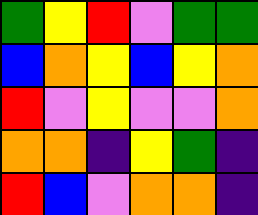[["green", "yellow", "red", "violet", "green", "green"], ["blue", "orange", "yellow", "blue", "yellow", "orange"], ["red", "violet", "yellow", "violet", "violet", "orange"], ["orange", "orange", "indigo", "yellow", "green", "indigo"], ["red", "blue", "violet", "orange", "orange", "indigo"]]